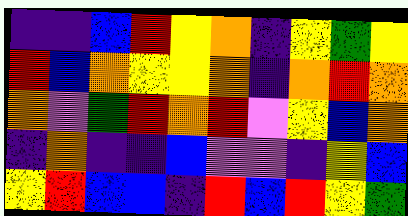[["indigo", "indigo", "blue", "red", "yellow", "orange", "indigo", "yellow", "green", "yellow"], ["red", "blue", "orange", "yellow", "yellow", "orange", "indigo", "orange", "red", "orange"], ["orange", "violet", "green", "red", "orange", "red", "violet", "yellow", "blue", "orange"], ["indigo", "orange", "indigo", "indigo", "blue", "violet", "violet", "indigo", "yellow", "blue"], ["yellow", "red", "blue", "blue", "indigo", "red", "blue", "red", "yellow", "green"]]